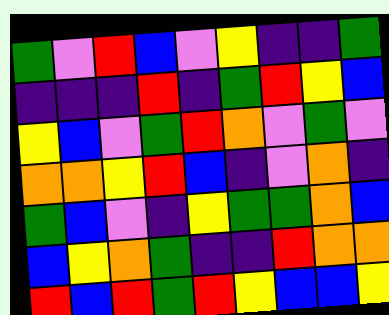[["green", "violet", "red", "blue", "violet", "yellow", "indigo", "indigo", "green"], ["indigo", "indigo", "indigo", "red", "indigo", "green", "red", "yellow", "blue"], ["yellow", "blue", "violet", "green", "red", "orange", "violet", "green", "violet"], ["orange", "orange", "yellow", "red", "blue", "indigo", "violet", "orange", "indigo"], ["green", "blue", "violet", "indigo", "yellow", "green", "green", "orange", "blue"], ["blue", "yellow", "orange", "green", "indigo", "indigo", "red", "orange", "orange"], ["red", "blue", "red", "green", "red", "yellow", "blue", "blue", "yellow"]]